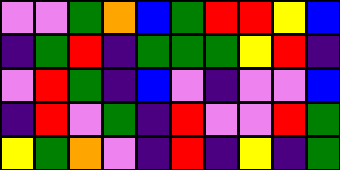[["violet", "violet", "green", "orange", "blue", "green", "red", "red", "yellow", "blue"], ["indigo", "green", "red", "indigo", "green", "green", "green", "yellow", "red", "indigo"], ["violet", "red", "green", "indigo", "blue", "violet", "indigo", "violet", "violet", "blue"], ["indigo", "red", "violet", "green", "indigo", "red", "violet", "violet", "red", "green"], ["yellow", "green", "orange", "violet", "indigo", "red", "indigo", "yellow", "indigo", "green"]]